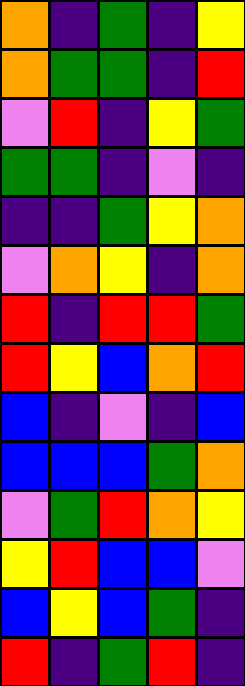[["orange", "indigo", "green", "indigo", "yellow"], ["orange", "green", "green", "indigo", "red"], ["violet", "red", "indigo", "yellow", "green"], ["green", "green", "indigo", "violet", "indigo"], ["indigo", "indigo", "green", "yellow", "orange"], ["violet", "orange", "yellow", "indigo", "orange"], ["red", "indigo", "red", "red", "green"], ["red", "yellow", "blue", "orange", "red"], ["blue", "indigo", "violet", "indigo", "blue"], ["blue", "blue", "blue", "green", "orange"], ["violet", "green", "red", "orange", "yellow"], ["yellow", "red", "blue", "blue", "violet"], ["blue", "yellow", "blue", "green", "indigo"], ["red", "indigo", "green", "red", "indigo"]]